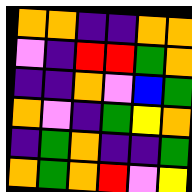[["orange", "orange", "indigo", "indigo", "orange", "orange"], ["violet", "indigo", "red", "red", "green", "orange"], ["indigo", "indigo", "orange", "violet", "blue", "green"], ["orange", "violet", "indigo", "green", "yellow", "orange"], ["indigo", "green", "orange", "indigo", "indigo", "green"], ["orange", "green", "orange", "red", "violet", "yellow"]]